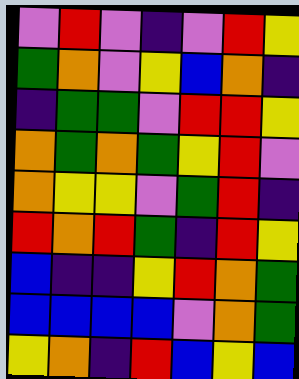[["violet", "red", "violet", "indigo", "violet", "red", "yellow"], ["green", "orange", "violet", "yellow", "blue", "orange", "indigo"], ["indigo", "green", "green", "violet", "red", "red", "yellow"], ["orange", "green", "orange", "green", "yellow", "red", "violet"], ["orange", "yellow", "yellow", "violet", "green", "red", "indigo"], ["red", "orange", "red", "green", "indigo", "red", "yellow"], ["blue", "indigo", "indigo", "yellow", "red", "orange", "green"], ["blue", "blue", "blue", "blue", "violet", "orange", "green"], ["yellow", "orange", "indigo", "red", "blue", "yellow", "blue"]]